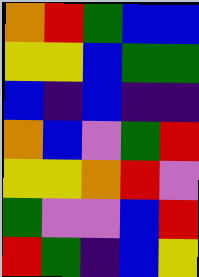[["orange", "red", "green", "blue", "blue"], ["yellow", "yellow", "blue", "green", "green"], ["blue", "indigo", "blue", "indigo", "indigo"], ["orange", "blue", "violet", "green", "red"], ["yellow", "yellow", "orange", "red", "violet"], ["green", "violet", "violet", "blue", "red"], ["red", "green", "indigo", "blue", "yellow"]]